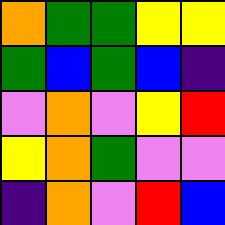[["orange", "green", "green", "yellow", "yellow"], ["green", "blue", "green", "blue", "indigo"], ["violet", "orange", "violet", "yellow", "red"], ["yellow", "orange", "green", "violet", "violet"], ["indigo", "orange", "violet", "red", "blue"]]